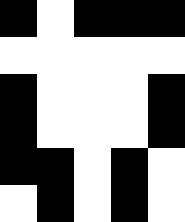[["black", "white", "black", "black", "black"], ["white", "white", "white", "white", "white"], ["black", "white", "white", "white", "black"], ["black", "white", "white", "white", "black"], ["black", "black", "white", "black", "white"], ["white", "black", "white", "black", "white"]]